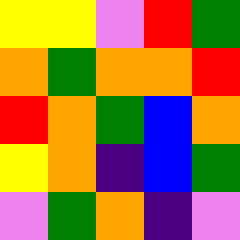[["yellow", "yellow", "violet", "red", "green"], ["orange", "green", "orange", "orange", "red"], ["red", "orange", "green", "blue", "orange"], ["yellow", "orange", "indigo", "blue", "green"], ["violet", "green", "orange", "indigo", "violet"]]